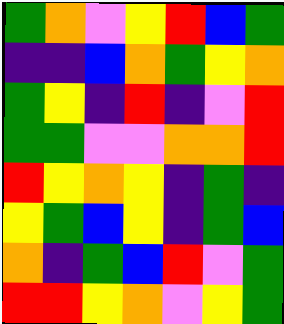[["green", "orange", "violet", "yellow", "red", "blue", "green"], ["indigo", "indigo", "blue", "orange", "green", "yellow", "orange"], ["green", "yellow", "indigo", "red", "indigo", "violet", "red"], ["green", "green", "violet", "violet", "orange", "orange", "red"], ["red", "yellow", "orange", "yellow", "indigo", "green", "indigo"], ["yellow", "green", "blue", "yellow", "indigo", "green", "blue"], ["orange", "indigo", "green", "blue", "red", "violet", "green"], ["red", "red", "yellow", "orange", "violet", "yellow", "green"]]